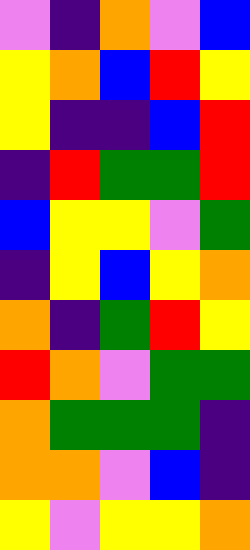[["violet", "indigo", "orange", "violet", "blue"], ["yellow", "orange", "blue", "red", "yellow"], ["yellow", "indigo", "indigo", "blue", "red"], ["indigo", "red", "green", "green", "red"], ["blue", "yellow", "yellow", "violet", "green"], ["indigo", "yellow", "blue", "yellow", "orange"], ["orange", "indigo", "green", "red", "yellow"], ["red", "orange", "violet", "green", "green"], ["orange", "green", "green", "green", "indigo"], ["orange", "orange", "violet", "blue", "indigo"], ["yellow", "violet", "yellow", "yellow", "orange"]]